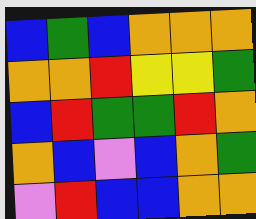[["blue", "green", "blue", "orange", "orange", "orange"], ["orange", "orange", "red", "yellow", "yellow", "green"], ["blue", "red", "green", "green", "red", "orange"], ["orange", "blue", "violet", "blue", "orange", "green"], ["violet", "red", "blue", "blue", "orange", "orange"]]